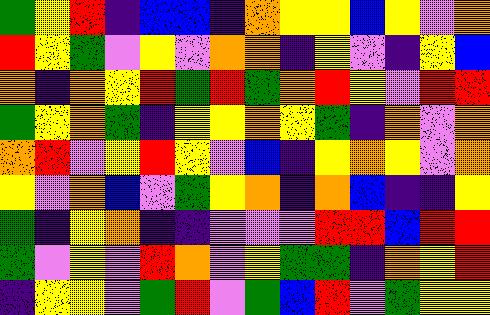[["green", "yellow", "red", "indigo", "blue", "blue", "indigo", "orange", "yellow", "yellow", "blue", "yellow", "violet", "orange"], ["red", "yellow", "green", "violet", "yellow", "violet", "orange", "orange", "indigo", "yellow", "violet", "indigo", "yellow", "blue"], ["orange", "indigo", "orange", "yellow", "red", "green", "red", "green", "orange", "red", "yellow", "violet", "red", "red"], ["green", "yellow", "orange", "green", "indigo", "yellow", "yellow", "orange", "yellow", "green", "indigo", "orange", "violet", "orange"], ["orange", "red", "violet", "yellow", "red", "yellow", "violet", "blue", "indigo", "yellow", "orange", "yellow", "violet", "orange"], ["yellow", "violet", "orange", "blue", "violet", "green", "yellow", "orange", "indigo", "orange", "blue", "indigo", "indigo", "yellow"], ["green", "indigo", "yellow", "orange", "indigo", "indigo", "violet", "violet", "violet", "red", "red", "blue", "red", "red"], ["green", "violet", "yellow", "violet", "red", "orange", "violet", "yellow", "green", "green", "indigo", "orange", "yellow", "red"], ["indigo", "yellow", "yellow", "violet", "green", "red", "violet", "green", "blue", "red", "violet", "green", "yellow", "yellow"]]